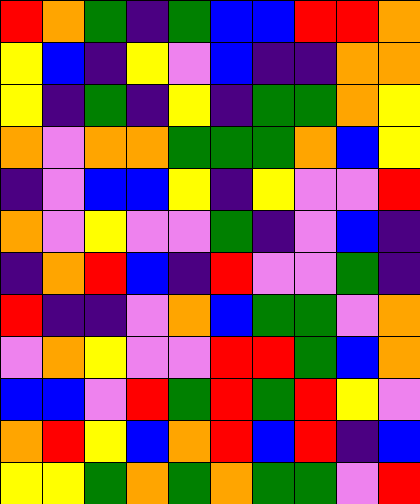[["red", "orange", "green", "indigo", "green", "blue", "blue", "red", "red", "orange"], ["yellow", "blue", "indigo", "yellow", "violet", "blue", "indigo", "indigo", "orange", "orange"], ["yellow", "indigo", "green", "indigo", "yellow", "indigo", "green", "green", "orange", "yellow"], ["orange", "violet", "orange", "orange", "green", "green", "green", "orange", "blue", "yellow"], ["indigo", "violet", "blue", "blue", "yellow", "indigo", "yellow", "violet", "violet", "red"], ["orange", "violet", "yellow", "violet", "violet", "green", "indigo", "violet", "blue", "indigo"], ["indigo", "orange", "red", "blue", "indigo", "red", "violet", "violet", "green", "indigo"], ["red", "indigo", "indigo", "violet", "orange", "blue", "green", "green", "violet", "orange"], ["violet", "orange", "yellow", "violet", "violet", "red", "red", "green", "blue", "orange"], ["blue", "blue", "violet", "red", "green", "red", "green", "red", "yellow", "violet"], ["orange", "red", "yellow", "blue", "orange", "red", "blue", "red", "indigo", "blue"], ["yellow", "yellow", "green", "orange", "green", "orange", "green", "green", "violet", "red"]]